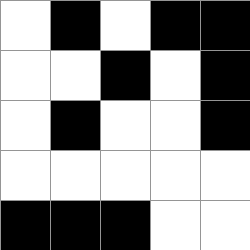[["white", "black", "white", "black", "black"], ["white", "white", "black", "white", "black"], ["white", "black", "white", "white", "black"], ["white", "white", "white", "white", "white"], ["black", "black", "black", "white", "white"]]